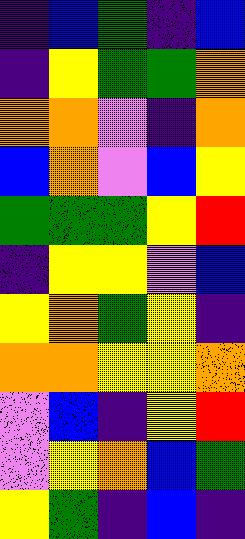[["indigo", "blue", "green", "indigo", "blue"], ["indigo", "yellow", "green", "green", "orange"], ["orange", "orange", "violet", "indigo", "orange"], ["blue", "orange", "violet", "blue", "yellow"], ["green", "green", "green", "yellow", "red"], ["indigo", "yellow", "yellow", "violet", "blue"], ["yellow", "orange", "green", "yellow", "indigo"], ["orange", "orange", "yellow", "yellow", "orange"], ["violet", "blue", "indigo", "yellow", "red"], ["violet", "yellow", "orange", "blue", "green"], ["yellow", "green", "indigo", "blue", "indigo"]]